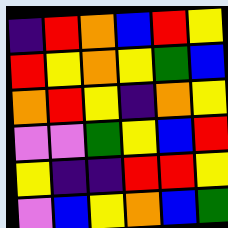[["indigo", "red", "orange", "blue", "red", "yellow"], ["red", "yellow", "orange", "yellow", "green", "blue"], ["orange", "red", "yellow", "indigo", "orange", "yellow"], ["violet", "violet", "green", "yellow", "blue", "red"], ["yellow", "indigo", "indigo", "red", "red", "yellow"], ["violet", "blue", "yellow", "orange", "blue", "green"]]